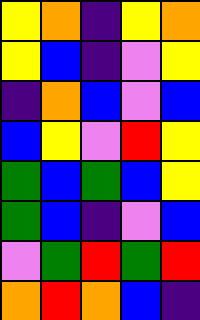[["yellow", "orange", "indigo", "yellow", "orange"], ["yellow", "blue", "indigo", "violet", "yellow"], ["indigo", "orange", "blue", "violet", "blue"], ["blue", "yellow", "violet", "red", "yellow"], ["green", "blue", "green", "blue", "yellow"], ["green", "blue", "indigo", "violet", "blue"], ["violet", "green", "red", "green", "red"], ["orange", "red", "orange", "blue", "indigo"]]